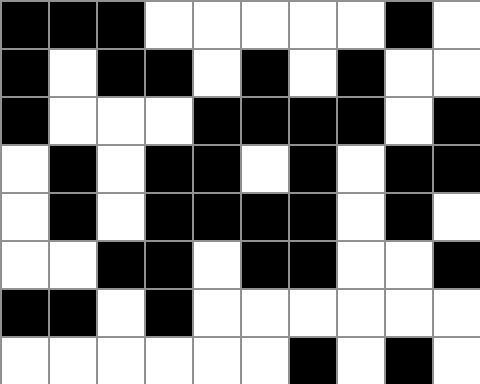[["black", "black", "black", "white", "white", "white", "white", "white", "black", "white"], ["black", "white", "black", "black", "white", "black", "white", "black", "white", "white"], ["black", "white", "white", "white", "black", "black", "black", "black", "white", "black"], ["white", "black", "white", "black", "black", "white", "black", "white", "black", "black"], ["white", "black", "white", "black", "black", "black", "black", "white", "black", "white"], ["white", "white", "black", "black", "white", "black", "black", "white", "white", "black"], ["black", "black", "white", "black", "white", "white", "white", "white", "white", "white"], ["white", "white", "white", "white", "white", "white", "black", "white", "black", "white"]]